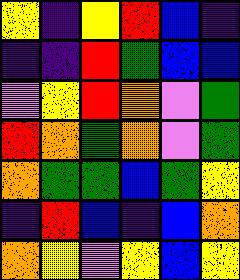[["yellow", "indigo", "yellow", "red", "blue", "indigo"], ["indigo", "indigo", "red", "green", "blue", "blue"], ["violet", "yellow", "red", "orange", "violet", "green"], ["red", "orange", "green", "orange", "violet", "green"], ["orange", "green", "green", "blue", "green", "yellow"], ["indigo", "red", "blue", "indigo", "blue", "orange"], ["orange", "yellow", "violet", "yellow", "blue", "yellow"]]